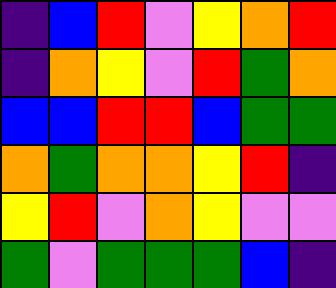[["indigo", "blue", "red", "violet", "yellow", "orange", "red"], ["indigo", "orange", "yellow", "violet", "red", "green", "orange"], ["blue", "blue", "red", "red", "blue", "green", "green"], ["orange", "green", "orange", "orange", "yellow", "red", "indigo"], ["yellow", "red", "violet", "orange", "yellow", "violet", "violet"], ["green", "violet", "green", "green", "green", "blue", "indigo"]]